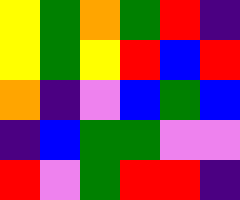[["yellow", "green", "orange", "green", "red", "indigo"], ["yellow", "green", "yellow", "red", "blue", "red"], ["orange", "indigo", "violet", "blue", "green", "blue"], ["indigo", "blue", "green", "green", "violet", "violet"], ["red", "violet", "green", "red", "red", "indigo"]]